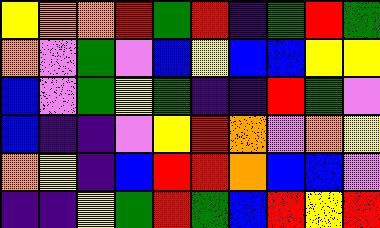[["yellow", "orange", "orange", "red", "green", "red", "indigo", "green", "red", "green"], ["orange", "violet", "green", "violet", "blue", "yellow", "blue", "blue", "yellow", "yellow"], ["blue", "violet", "green", "yellow", "green", "indigo", "indigo", "red", "green", "violet"], ["blue", "indigo", "indigo", "violet", "yellow", "red", "orange", "violet", "orange", "yellow"], ["orange", "yellow", "indigo", "blue", "red", "red", "orange", "blue", "blue", "violet"], ["indigo", "indigo", "yellow", "green", "red", "green", "blue", "red", "yellow", "red"]]